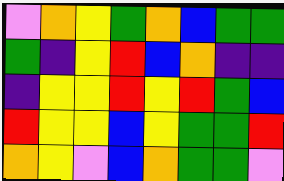[["violet", "orange", "yellow", "green", "orange", "blue", "green", "green"], ["green", "indigo", "yellow", "red", "blue", "orange", "indigo", "indigo"], ["indigo", "yellow", "yellow", "red", "yellow", "red", "green", "blue"], ["red", "yellow", "yellow", "blue", "yellow", "green", "green", "red"], ["orange", "yellow", "violet", "blue", "orange", "green", "green", "violet"]]